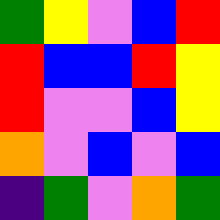[["green", "yellow", "violet", "blue", "red"], ["red", "blue", "blue", "red", "yellow"], ["red", "violet", "violet", "blue", "yellow"], ["orange", "violet", "blue", "violet", "blue"], ["indigo", "green", "violet", "orange", "green"]]